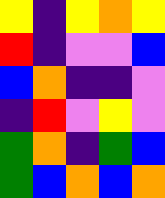[["yellow", "indigo", "yellow", "orange", "yellow"], ["red", "indigo", "violet", "violet", "blue"], ["blue", "orange", "indigo", "indigo", "violet"], ["indigo", "red", "violet", "yellow", "violet"], ["green", "orange", "indigo", "green", "blue"], ["green", "blue", "orange", "blue", "orange"]]